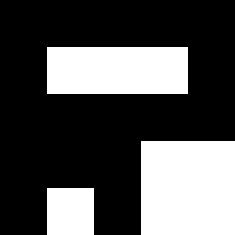[["black", "black", "black", "black", "black"], ["black", "white", "white", "white", "black"], ["black", "black", "black", "black", "black"], ["black", "black", "black", "white", "white"], ["black", "white", "black", "white", "white"]]